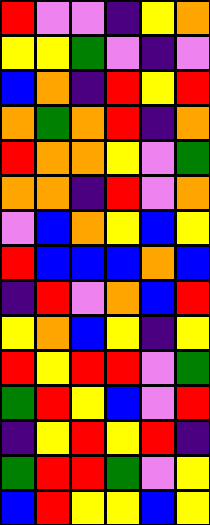[["red", "violet", "violet", "indigo", "yellow", "orange"], ["yellow", "yellow", "green", "violet", "indigo", "violet"], ["blue", "orange", "indigo", "red", "yellow", "red"], ["orange", "green", "orange", "red", "indigo", "orange"], ["red", "orange", "orange", "yellow", "violet", "green"], ["orange", "orange", "indigo", "red", "violet", "orange"], ["violet", "blue", "orange", "yellow", "blue", "yellow"], ["red", "blue", "blue", "blue", "orange", "blue"], ["indigo", "red", "violet", "orange", "blue", "red"], ["yellow", "orange", "blue", "yellow", "indigo", "yellow"], ["red", "yellow", "red", "red", "violet", "green"], ["green", "red", "yellow", "blue", "violet", "red"], ["indigo", "yellow", "red", "yellow", "red", "indigo"], ["green", "red", "red", "green", "violet", "yellow"], ["blue", "red", "yellow", "yellow", "blue", "yellow"]]